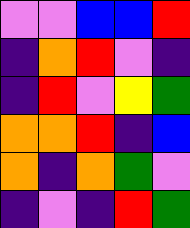[["violet", "violet", "blue", "blue", "red"], ["indigo", "orange", "red", "violet", "indigo"], ["indigo", "red", "violet", "yellow", "green"], ["orange", "orange", "red", "indigo", "blue"], ["orange", "indigo", "orange", "green", "violet"], ["indigo", "violet", "indigo", "red", "green"]]